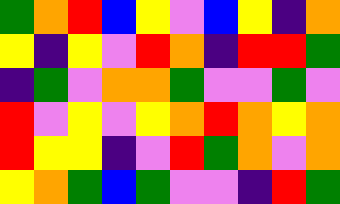[["green", "orange", "red", "blue", "yellow", "violet", "blue", "yellow", "indigo", "orange"], ["yellow", "indigo", "yellow", "violet", "red", "orange", "indigo", "red", "red", "green"], ["indigo", "green", "violet", "orange", "orange", "green", "violet", "violet", "green", "violet"], ["red", "violet", "yellow", "violet", "yellow", "orange", "red", "orange", "yellow", "orange"], ["red", "yellow", "yellow", "indigo", "violet", "red", "green", "orange", "violet", "orange"], ["yellow", "orange", "green", "blue", "green", "violet", "violet", "indigo", "red", "green"]]